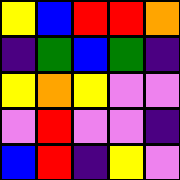[["yellow", "blue", "red", "red", "orange"], ["indigo", "green", "blue", "green", "indigo"], ["yellow", "orange", "yellow", "violet", "violet"], ["violet", "red", "violet", "violet", "indigo"], ["blue", "red", "indigo", "yellow", "violet"]]